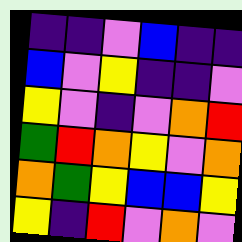[["indigo", "indigo", "violet", "blue", "indigo", "indigo"], ["blue", "violet", "yellow", "indigo", "indigo", "violet"], ["yellow", "violet", "indigo", "violet", "orange", "red"], ["green", "red", "orange", "yellow", "violet", "orange"], ["orange", "green", "yellow", "blue", "blue", "yellow"], ["yellow", "indigo", "red", "violet", "orange", "violet"]]